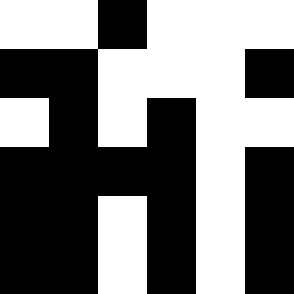[["white", "white", "black", "white", "white", "white"], ["black", "black", "white", "white", "white", "black"], ["white", "black", "white", "black", "white", "white"], ["black", "black", "black", "black", "white", "black"], ["black", "black", "white", "black", "white", "black"], ["black", "black", "white", "black", "white", "black"]]